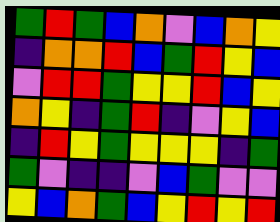[["green", "red", "green", "blue", "orange", "violet", "blue", "orange", "yellow"], ["indigo", "orange", "orange", "red", "blue", "green", "red", "yellow", "blue"], ["violet", "red", "red", "green", "yellow", "yellow", "red", "blue", "yellow"], ["orange", "yellow", "indigo", "green", "red", "indigo", "violet", "yellow", "blue"], ["indigo", "red", "yellow", "green", "yellow", "yellow", "yellow", "indigo", "green"], ["green", "violet", "indigo", "indigo", "violet", "blue", "green", "violet", "violet"], ["yellow", "blue", "orange", "green", "blue", "yellow", "red", "yellow", "red"]]